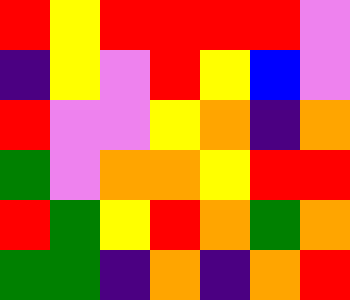[["red", "yellow", "red", "red", "red", "red", "violet"], ["indigo", "yellow", "violet", "red", "yellow", "blue", "violet"], ["red", "violet", "violet", "yellow", "orange", "indigo", "orange"], ["green", "violet", "orange", "orange", "yellow", "red", "red"], ["red", "green", "yellow", "red", "orange", "green", "orange"], ["green", "green", "indigo", "orange", "indigo", "orange", "red"]]